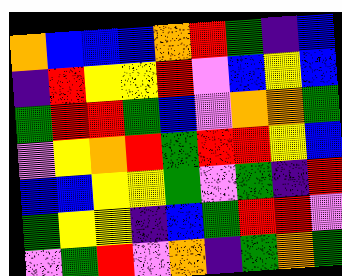[["orange", "blue", "blue", "blue", "orange", "red", "green", "indigo", "blue"], ["indigo", "red", "yellow", "yellow", "red", "violet", "blue", "yellow", "blue"], ["green", "red", "red", "green", "blue", "violet", "orange", "orange", "green"], ["violet", "yellow", "orange", "red", "green", "red", "red", "yellow", "blue"], ["blue", "blue", "yellow", "yellow", "green", "violet", "green", "indigo", "red"], ["green", "yellow", "yellow", "indigo", "blue", "green", "red", "red", "violet"], ["violet", "green", "red", "violet", "orange", "indigo", "green", "orange", "green"]]